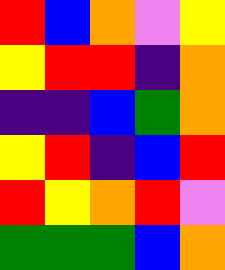[["red", "blue", "orange", "violet", "yellow"], ["yellow", "red", "red", "indigo", "orange"], ["indigo", "indigo", "blue", "green", "orange"], ["yellow", "red", "indigo", "blue", "red"], ["red", "yellow", "orange", "red", "violet"], ["green", "green", "green", "blue", "orange"]]